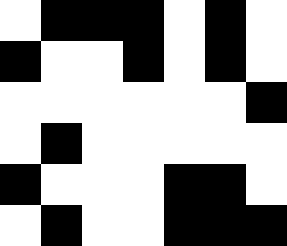[["white", "black", "black", "black", "white", "black", "white"], ["black", "white", "white", "black", "white", "black", "white"], ["white", "white", "white", "white", "white", "white", "black"], ["white", "black", "white", "white", "white", "white", "white"], ["black", "white", "white", "white", "black", "black", "white"], ["white", "black", "white", "white", "black", "black", "black"]]